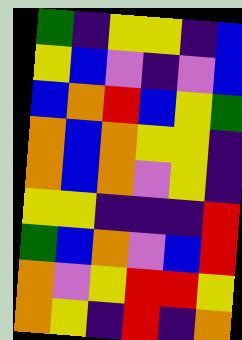[["green", "indigo", "yellow", "yellow", "indigo", "blue"], ["yellow", "blue", "violet", "indigo", "violet", "blue"], ["blue", "orange", "red", "blue", "yellow", "green"], ["orange", "blue", "orange", "yellow", "yellow", "indigo"], ["orange", "blue", "orange", "violet", "yellow", "indigo"], ["yellow", "yellow", "indigo", "indigo", "indigo", "red"], ["green", "blue", "orange", "violet", "blue", "red"], ["orange", "violet", "yellow", "red", "red", "yellow"], ["orange", "yellow", "indigo", "red", "indigo", "orange"]]